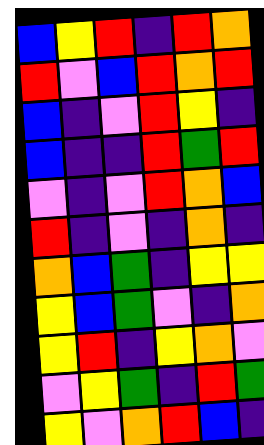[["blue", "yellow", "red", "indigo", "red", "orange"], ["red", "violet", "blue", "red", "orange", "red"], ["blue", "indigo", "violet", "red", "yellow", "indigo"], ["blue", "indigo", "indigo", "red", "green", "red"], ["violet", "indigo", "violet", "red", "orange", "blue"], ["red", "indigo", "violet", "indigo", "orange", "indigo"], ["orange", "blue", "green", "indigo", "yellow", "yellow"], ["yellow", "blue", "green", "violet", "indigo", "orange"], ["yellow", "red", "indigo", "yellow", "orange", "violet"], ["violet", "yellow", "green", "indigo", "red", "green"], ["yellow", "violet", "orange", "red", "blue", "indigo"]]